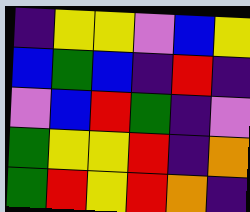[["indigo", "yellow", "yellow", "violet", "blue", "yellow"], ["blue", "green", "blue", "indigo", "red", "indigo"], ["violet", "blue", "red", "green", "indigo", "violet"], ["green", "yellow", "yellow", "red", "indigo", "orange"], ["green", "red", "yellow", "red", "orange", "indigo"]]